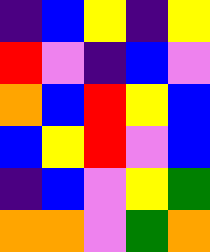[["indigo", "blue", "yellow", "indigo", "yellow"], ["red", "violet", "indigo", "blue", "violet"], ["orange", "blue", "red", "yellow", "blue"], ["blue", "yellow", "red", "violet", "blue"], ["indigo", "blue", "violet", "yellow", "green"], ["orange", "orange", "violet", "green", "orange"]]